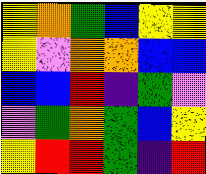[["yellow", "orange", "green", "blue", "yellow", "yellow"], ["yellow", "violet", "orange", "orange", "blue", "blue"], ["blue", "blue", "red", "indigo", "green", "violet"], ["violet", "green", "orange", "green", "blue", "yellow"], ["yellow", "red", "red", "green", "indigo", "red"]]